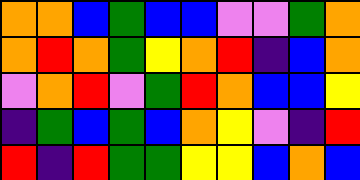[["orange", "orange", "blue", "green", "blue", "blue", "violet", "violet", "green", "orange"], ["orange", "red", "orange", "green", "yellow", "orange", "red", "indigo", "blue", "orange"], ["violet", "orange", "red", "violet", "green", "red", "orange", "blue", "blue", "yellow"], ["indigo", "green", "blue", "green", "blue", "orange", "yellow", "violet", "indigo", "red"], ["red", "indigo", "red", "green", "green", "yellow", "yellow", "blue", "orange", "blue"]]